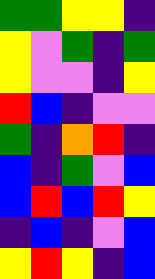[["green", "green", "yellow", "yellow", "indigo"], ["yellow", "violet", "green", "indigo", "green"], ["yellow", "violet", "violet", "indigo", "yellow"], ["red", "blue", "indigo", "violet", "violet"], ["green", "indigo", "orange", "red", "indigo"], ["blue", "indigo", "green", "violet", "blue"], ["blue", "red", "blue", "red", "yellow"], ["indigo", "blue", "indigo", "violet", "blue"], ["yellow", "red", "yellow", "indigo", "blue"]]